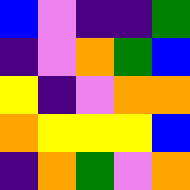[["blue", "violet", "indigo", "indigo", "green"], ["indigo", "violet", "orange", "green", "blue"], ["yellow", "indigo", "violet", "orange", "orange"], ["orange", "yellow", "yellow", "yellow", "blue"], ["indigo", "orange", "green", "violet", "orange"]]